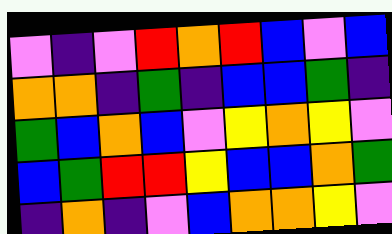[["violet", "indigo", "violet", "red", "orange", "red", "blue", "violet", "blue"], ["orange", "orange", "indigo", "green", "indigo", "blue", "blue", "green", "indigo"], ["green", "blue", "orange", "blue", "violet", "yellow", "orange", "yellow", "violet"], ["blue", "green", "red", "red", "yellow", "blue", "blue", "orange", "green"], ["indigo", "orange", "indigo", "violet", "blue", "orange", "orange", "yellow", "violet"]]